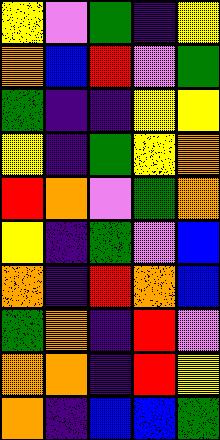[["yellow", "violet", "green", "indigo", "yellow"], ["orange", "blue", "red", "violet", "green"], ["green", "indigo", "indigo", "yellow", "yellow"], ["yellow", "indigo", "green", "yellow", "orange"], ["red", "orange", "violet", "green", "orange"], ["yellow", "indigo", "green", "violet", "blue"], ["orange", "indigo", "red", "orange", "blue"], ["green", "orange", "indigo", "red", "violet"], ["orange", "orange", "indigo", "red", "yellow"], ["orange", "indigo", "blue", "blue", "green"]]